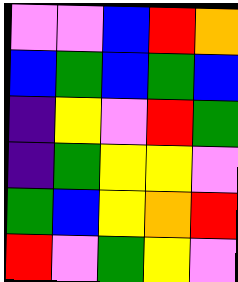[["violet", "violet", "blue", "red", "orange"], ["blue", "green", "blue", "green", "blue"], ["indigo", "yellow", "violet", "red", "green"], ["indigo", "green", "yellow", "yellow", "violet"], ["green", "blue", "yellow", "orange", "red"], ["red", "violet", "green", "yellow", "violet"]]